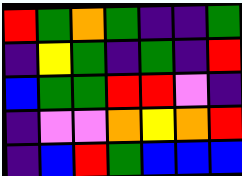[["red", "green", "orange", "green", "indigo", "indigo", "green"], ["indigo", "yellow", "green", "indigo", "green", "indigo", "red"], ["blue", "green", "green", "red", "red", "violet", "indigo"], ["indigo", "violet", "violet", "orange", "yellow", "orange", "red"], ["indigo", "blue", "red", "green", "blue", "blue", "blue"]]